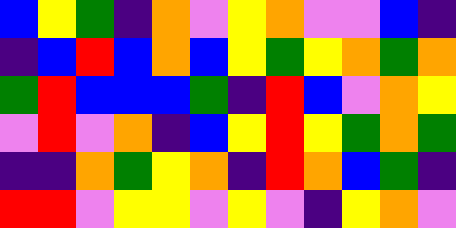[["blue", "yellow", "green", "indigo", "orange", "violet", "yellow", "orange", "violet", "violet", "blue", "indigo"], ["indigo", "blue", "red", "blue", "orange", "blue", "yellow", "green", "yellow", "orange", "green", "orange"], ["green", "red", "blue", "blue", "blue", "green", "indigo", "red", "blue", "violet", "orange", "yellow"], ["violet", "red", "violet", "orange", "indigo", "blue", "yellow", "red", "yellow", "green", "orange", "green"], ["indigo", "indigo", "orange", "green", "yellow", "orange", "indigo", "red", "orange", "blue", "green", "indigo"], ["red", "red", "violet", "yellow", "yellow", "violet", "yellow", "violet", "indigo", "yellow", "orange", "violet"]]